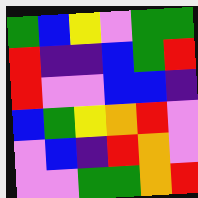[["green", "blue", "yellow", "violet", "green", "green"], ["red", "indigo", "indigo", "blue", "green", "red"], ["red", "violet", "violet", "blue", "blue", "indigo"], ["blue", "green", "yellow", "orange", "red", "violet"], ["violet", "blue", "indigo", "red", "orange", "violet"], ["violet", "violet", "green", "green", "orange", "red"]]